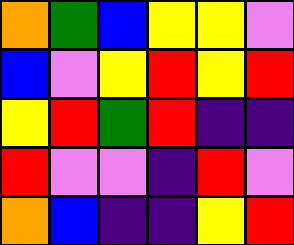[["orange", "green", "blue", "yellow", "yellow", "violet"], ["blue", "violet", "yellow", "red", "yellow", "red"], ["yellow", "red", "green", "red", "indigo", "indigo"], ["red", "violet", "violet", "indigo", "red", "violet"], ["orange", "blue", "indigo", "indigo", "yellow", "red"]]